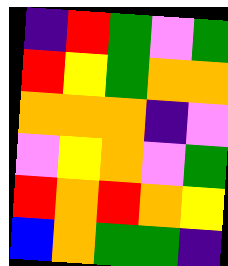[["indigo", "red", "green", "violet", "green"], ["red", "yellow", "green", "orange", "orange"], ["orange", "orange", "orange", "indigo", "violet"], ["violet", "yellow", "orange", "violet", "green"], ["red", "orange", "red", "orange", "yellow"], ["blue", "orange", "green", "green", "indigo"]]